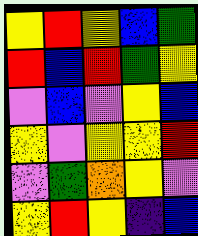[["yellow", "red", "yellow", "blue", "green"], ["red", "blue", "red", "green", "yellow"], ["violet", "blue", "violet", "yellow", "blue"], ["yellow", "violet", "yellow", "yellow", "red"], ["violet", "green", "orange", "yellow", "violet"], ["yellow", "red", "yellow", "indigo", "blue"]]